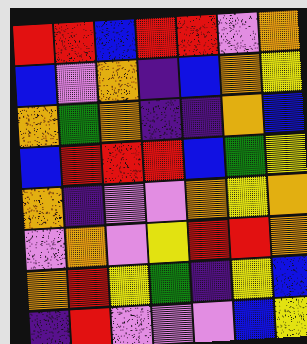[["red", "red", "blue", "red", "red", "violet", "orange"], ["blue", "violet", "orange", "indigo", "blue", "orange", "yellow"], ["orange", "green", "orange", "indigo", "indigo", "orange", "blue"], ["blue", "red", "red", "red", "blue", "green", "yellow"], ["orange", "indigo", "violet", "violet", "orange", "yellow", "orange"], ["violet", "orange", "violet", "yellow", "red", "red", "orange"], ["orange", "red", "yellow", "green", "indigo", "yellow", "blue"], ["indigo", "red", "violet", "violet", "violet", "blue", "yellow"]]